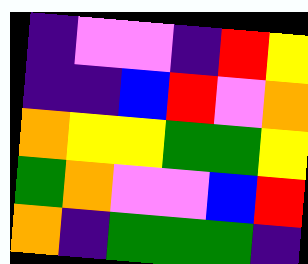[["indigo", "violet", "violet", "indigo", "red", "yellow"], ["indigo", "indigo", "blue", "red", "violet", "orange"], ["orange", "yellow", "yellow", "green", "green", "yellow"], ["green", "orange", "violet", "violet", "blue", "red"], ["orange", "indigo", "green", "green", "green", "indigo"]]